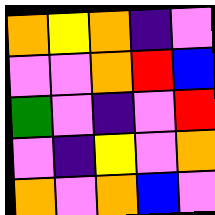[["orange", "yellow", "orange", "indigo", "violet"], ["violet", "violet", "orange", "red", "blue"], ["green", "violet", "indigo", "violet", "red"], ["violet", "indigo", "yellow", "violet", "orange"], ["orange", "violet", "orange", "blue", "violet"]]